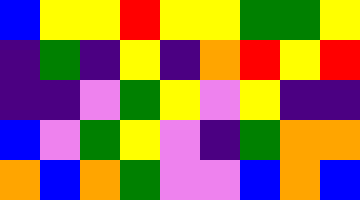[["blue", "yellow", "yellow", "red", "yellow", "yellow", "green", "green", "yellow"], ["indigo", "green", "indigo", "yellow", "indigo", "orange", "red", "yellow", "red"], ["indigo", "indigo", "violet", "green", "yellow", "violet", "yellow", "indigo", "indigo"], ["blue", "violet", "green", "yellow", "violet", "indigo", "green", "orange", "orange"], ["orange", "blue", "orange", "green", "violet", "violet", "blue", "orange", "blue"]]